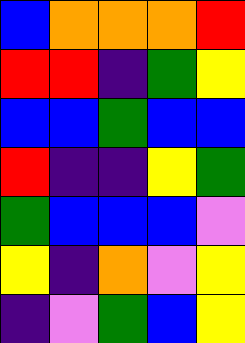[["blue", "orange", "orange", "orange", "red"], ["red", "red", "indigo", "green", "yellow"], ["blue", "blue", "green", "blue", "blue"], ["red", "indigo", "indigo", "yellow", "green"], ["green", "blue", "blue", "blue", "violet"], ["yellow", "indigo", "orange", "violet", "yellow"], ["indigo", "violet", "green", "blue", "yellow"]]